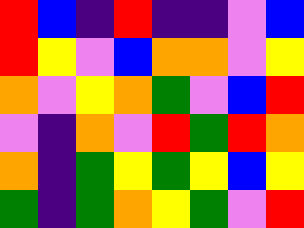[["red", "blue", "indigo", "red", "indigo", "indigo", "violet", "blue"], ["red", "yellow", "violet", "blue", "orange", "orange", "violet", "yellow"], ["orange", "violet", "yellow", "orange", "green", "violet", "blue", "red"], ["violet", "indigo", "orange", "violet", "red", "green", "red", "orange"], ["orange", "indigo", "green", "yellow", "green", "yellow", "blue", "yellow"], ["green", "indigo", "green", "orange", "yellow", "green", "violet", "red"]]